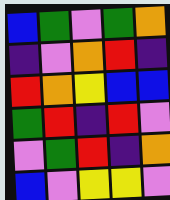[["blue", "green", "violet", "green", "orange"], ["indigo", "violet", "orange", "red", "indigo"], ["red", "orange", "yellow", "blue", "blue"], ["green", "red", "indigo", "red", "violet"], ["violet", "green", "red", "indigo", "orange"], ["blue", "violet", "yellow", "yellow", "violet"]]